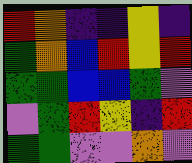[["red", "orange", "indigo", "indigo", "yellow", "indigo"], ["green", "orange", "blue", "red", "yellow", "red"], ["green", "green", "blue", "blue", "green", "violet"], ["violet", "green", "red", "yellow", "indigo", "red"], ["green", "green", "violet", "violet", "orange", "violet"]]